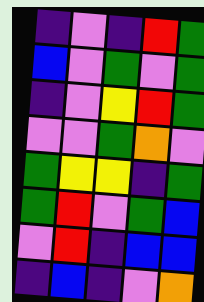[["indigo", "violet", "indigo", "red", "green"], ["blue", "violet", "green", "violet", "green"], ["indigo", "violet", "yellow", "red", "green"], ["violet", "violet", "green", "orange", "violet"], ["green", "yellow", "yellow", "indigo", "green"], ["green", "red", "violet", "green", "blue"], ["violet", "red", "indigo", "blue", "blue"], ["indigo", "blue", "indigo", "violet", "orange"]]